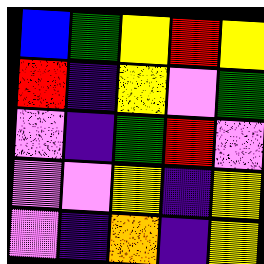[["blue", "green", "yellow", "red", "yellow"], ["red", "indigo", "yellow", "violet", "green"], ["violet", "indigo", "green", "red", "violet"], ["violet", "violet", "yellow", "indigo", "yellow"], ["violet", "indigo", "orange", "indigo", "yellow"]]